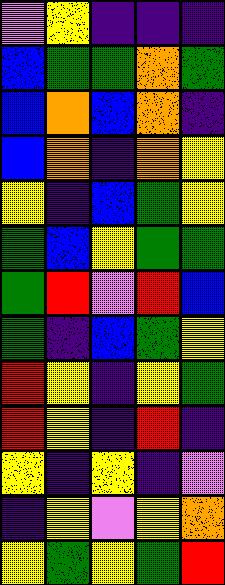[["violet", "yellow", "indigo", "indigo", "indigo"], ["blue", "green", "green", "orange", "green"], ["blue", "orange", "blue", "orange", "indigo"], ["blue", "orange", "indigo", "orange", "yellow"], ["yellow", "indigo", "blue", "green", "yellow"], ["green", "blue", "yellow", "green", "green"], ["green", "red", "violet", "red", "blue"], ["green", "indigo", "blue", "green", "yellow"], ["red", "yellow", "indigo", "yellow", "green"], ["red", "yellow", "indigo", "red", "indigo"], ["yellow", "indigo", "yellow", "indigo", "violet"], ["indigo", "yellow", "violet", "yellow", "orange"], ["yellow", "green", "yellow", "green", "red"]]